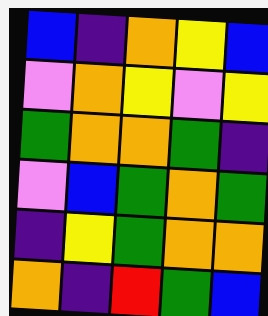[["blue", "indigo", "orange", "yellow", "blue"], ["violet", "orange", "yellow", "violet", "yellow"], ["green", "orange", "orange", "green", "indigo"], ["violet", "blue", "green", "orange", "green"], ["indigo", "yellow", "green", "orange", "orange"], ["orange", "indigo", "red", "green", "blue"]]